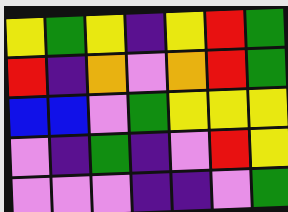[["yellow", "green", "yellow", "indigo", "yellow", "red", "green"], ["red", "indigo", "orange", "violet", "orange", "red", "green"], ["blue", "blue", "violet", "green", "yellow", "yellow", "yellow"], ["violet", "indigo", "green", "indigo", "violet", "red", "yellow"], ["violet", "violet", "violet", "indigo", "indigo", "violet", "green"]]